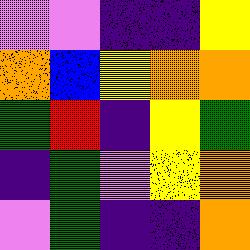[["violet", "violet", "indigo", "indigo", "yellow"], ["orange", "blue", "yellow", "orange", "orange"], ["green", "red", "indigo", "yellow", "green"], ["indigo", "green", "violet", "yellow", "orange"], ["violet", "green", "indigo", "indigo", "orange"]]